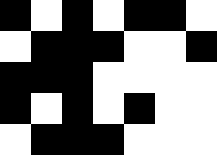[["black", "white", "black", "white", "black", "black", "white"], ["white", "black", "black", "black", "white", "white", "black"], ["black", "black", "black", "white", "white", "white", "white"], ["black", "white", "black", "white", "black", "white", "white"], ["white", "black", "black", "black", "white", "white", "white"]]